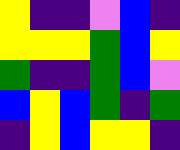[["yellow", "indigo", "indigo", "violet", "blue", "indigo"], ["yellow", "yellow", "yellow", "green", "blue", "yellow"], ["green", "indigo", "indigo", "green", "blue", "violet"], ["blue", "yellow", "blue", "green", "indigo", "green"], ["indigo", "yellow", "blue", "yellow", "yellow", "indigo"]]